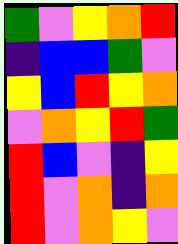[["green", "violet", "yellow", "orange", "red"], ["indigo", "blue", "blue", "green", "violet"], ["yellow", "blue", "red", "yellow", "orange"], ["violet", "orange", "yellow", "red", "green"], ["red", "blue", "violet", "indigo", "yellow"], ["red", "violet", "orange", "indigo", "orange"], ["red", "violet", "orange", "yellow", "violet"]]